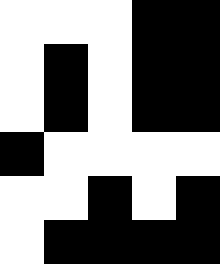[["white", "white", "white", "black", "black"], ["white", "black", "white", "black", "black"], ["white", "black", "white", "black", "black"], ["black", "white", "white", "white", "white"], ["white", "white", "black", "white", "black"], ["white", "black", "black", "black", "black"]]